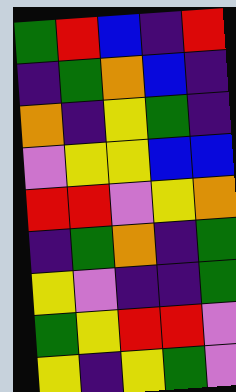[["green", "red", "blue", "indigo", "red"], ["indigo", "green", "orange", "blue", "indigo"], ["orange", "indigo", "yellow", "green", "indigo"], ["violet", "yellow", "yellow", "blue", "blue"], ["red", "red", "violet", "yellow", "orange"], ["indigo", "green", "orange", "indigo", "green"], ["yellow", "violet", "indigo", "indigo", "green"], ["green", "yellow", "red", "red", "violet"], ["yellow", "indigo", "yellow", "green", "violet"]]